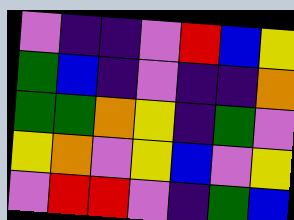[["violet", "indigo", "indigo", "violet", "red", "blue", "yellow"], ["green", "blue", "indigo", "violet", "indigo", "indigo", "orange"], ["green", "green", "orange", "yellow", "indigo", "green", "violet"], ["yellow", "orange", "violet", "yellow", "blue", "violet", "yellow"], ["violet", "red", "red", "violet", "indigo", "green", "blue"]]